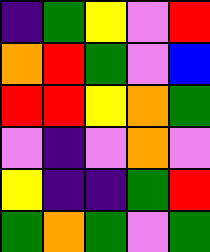[["indigo", "green", "yellow", "violet", "red"], ["orange", "red", "green", "violet", "blue"], ["red", "red", "yellow", "orange", "green"], ["violet", "indigo", "violet", "orange", "violet"], ["yellow", "indigo", "indigo", "green", "red"], ["green", "orange", "green", "violet", "green"]]